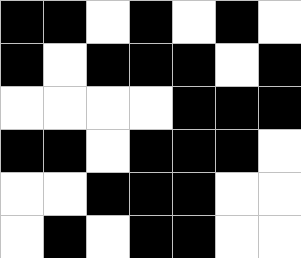[["black", "black", "white", "black", "white", "black", "white"], ["black", "white", "black", "black", "black", "white", "black"], ["white", "white", "white", "white", "black", "black", "black"], ["black", "black", "white", "black", "black", "black", "white"], ["white", "white", "black", "black", "black", "white", "white"], ["white", "black", "white", "black", "black", "white", "white"]]